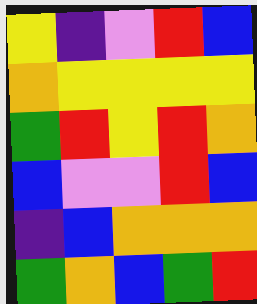[["yellow", "indigo", "violet", "red", "blue"], ["orange", "yellow", "yellow", "yellow", "yellow"], ["green", "red", "yellow", "red", "orange"], ["blue", "violet", "violet", "red", "blue"], ["indigo", "blue", "orange", "orange", "orange"], ["green", "orange", "blue", "green", "red"]]